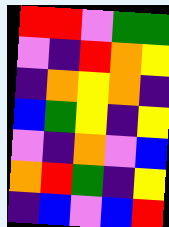[["red", "red", "violet", "green", "green"], ["violet", "indigo", "red", "orange", "yellow"], ["indigo", "orange", "yellow", "orange", "indigo"], ["blue", "green", "yellow", "indigo", "yellow"], ["violet", "indigo", "orange", "violet", "blue"], ["orange", "red", "green", "indigo", "yellow"], ["indigo", "blue", "violet", "blue", "red"]]